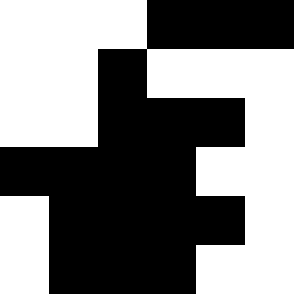[["white", "white", "white", "black", "black", "black"], ["white", "white", "black", "white", "white", "white"], ["white", "white", "black", "black", "black", "white"], ["black", "black", "black", "black", "white", "white"], ["white", "black", "black", "black", "black", "white"], ["white", "black", "black", "black", "white", "white"]]